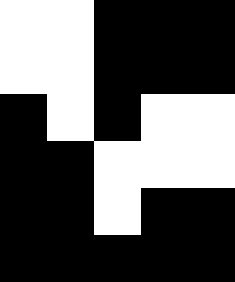[["white", "white", "black", "black", "black"], ["white", "white", "black", "black", "black"], ["black", "white", "black", "white", "white"], ["black", "black", "white", "white", "white"], ["black", "black", "white", "black", "black"], ["black", "black", "black", "black", "black"]]